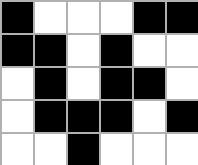[["black", "white", "white", "white", "black", "black"], ["black", "black", "white", "black", "white", "white"], ["white", "black", "white", "black", "black", "white"], ["white", "black", "black", "black", "white", "black"], ["white", "white", "black", "white", "white", "white"]]